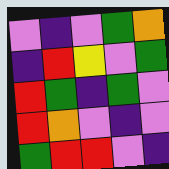[["violet", "indigo", "violet", "green", "orange"], ["indigo", "red", "yellow", "violet", "green"], ["red", "green", "indigo", "green", "violet"], ["red", "orange", "violet", "indigo", "violet"], ["green", "red", "red", "violet", "indigo"]]